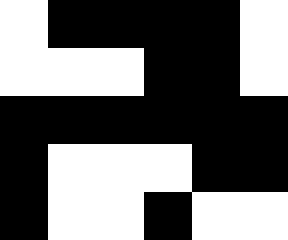[["white", "black", "black", "black", "black", "white"], ["white", "white", "white", "black", "black", "white"], ["black", "black", "black", "black", "black", "black"], ["black", "white", "white", "white", "black", "black"], ["black", "white", "white", "black", "white", "white"]]